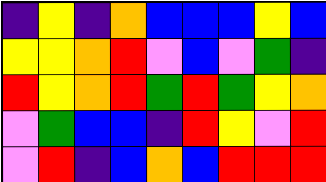[["indigo", "yellow", "indigo", "orange", "blue", "blue", "blue", "yellow", "blue"], ["yellow", "yellow", "orange", "red", "violet", "blue", "violet", "green", "indigo"], ["red", "yellow", "orange", "red", "green", "red", "green", "yellow", "orange"], ["violet", "green", "blue", "blue", "indigo", "red", "yellow", "violet", "red"], ["violet", "red", "indigo", "blue", "orange", "blue", "red", "red", "red"]]